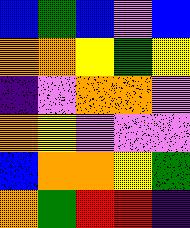[["blue", "green", "blue", "violet", "blue"], ["orange", "orange", "yellow", "green", "yellow"], ["indigo", "violet", "orange", "orange", "violet"], ["orange", "yellow", "violet", "violet", "violet"], ["blue", "orange", "orange", "yellow", "green"], ["orange", "green", "red", "red", "indigo"]]